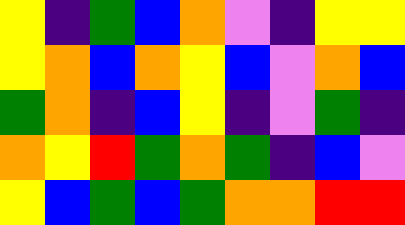[["yellow", "indigo", "green", "blue", "orange", "violet", "indigo", "yellow", "yellow"], ["yellow", "orange", "blue", "orange", "yellow", "blue", "violet", "orange", "blue"], ["green", "orange", "indigo", "blue", "yellow", "indigo", "violet", "green", "indigo"], ["orange", "yellow", "red", "green", "orange", "green", "indigo", "blue", "violet"], ["yellow", "blue", "green", "blue", "green", "orange", "orange", "red", "red"]]